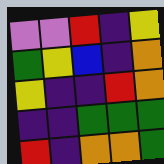[["violet", "violet", "red", "indigo", "yellow"], ["green", "yellow", "blue", "indigo", "orange"], ["yellow", "indigo", "indigo", "red", "orange"], ["indigo", "indigo", "green", "green", "green"], ["red", "indigo", "orange", "orange", "green"]]